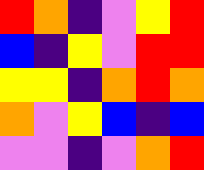[["red", "orange", "indigo", "violet", "yellow", "red"], ["blue", "indigo", "yellow", "violet", "red", "red"], ["yellow", "yellow", "indigo", "orange", "red", "orange"], ["orange", "violet", "yellow", "blue", "indigo", "blue"], ["violet", "violet", "indigo", "violet", "orange", "red"]]